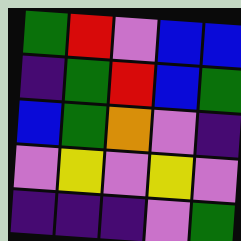[["green", "red", "violet", "blue", "blue"], ["indigo", "green", "red", "blue", "green"], ["blue", "green", "orange", "violet", "indigo"], ["violet", "yellow", "violet", "yellow", "violet"], ["indigo", "indigo", "indigo", "violet", "green"]]